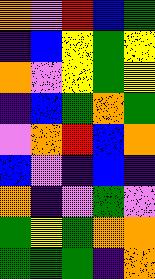[["orange", "violet", "red", "blue", "green"], ["indigo", "blue", "yellow", "green", "yellow"], ["orange", "violet", "yellow", "green", "yellow"], ["indigo", "blue", "green", "orange", "green"], ["violet", "orange", "red", "blue", "orange"], ["blue", "violet", "indigo", "blue", "indigo"], ["orange", "indigo", "violet", "green", "violet"], ["green", "yellow", "green", "orange", "orange"], ["green", "green", "green", "indigo", "orange"]]